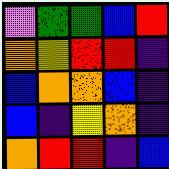[["violet", "green", "green", "blue", "red"], ["orange", "yellow", "red", "red", "indigo"], ["blue", "orange", "orange", "blue", "indigo"], ["blue", "indigo", "yellow", "orange", "indigo"], ["orange", "red", "red", "indigo", "blue"]]